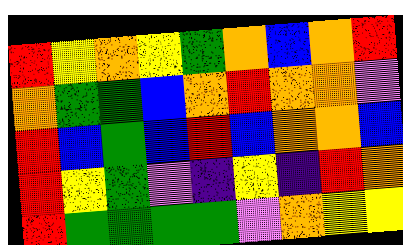[["red", "yellow", "orange", "yellow", "green", "orange", "blue", "orange", "red"], ["orange", "green", "green", "blue", "orange", "red", "orange", "orange", "violet"], ["red", "blue", "green", "blue", "red", "blue", "orange", "orange", "blue"], ["red", "yellow", "green", "violet", "indigo", "yellow", "indigo", "red", "orange"], ["red", "green", "green", "green", "green", "violet", "orange", "yellow", "yellow"]]